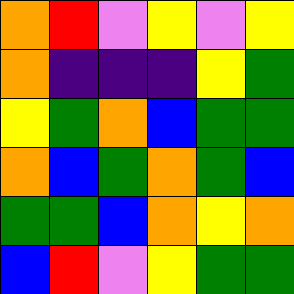[["orange", "red", "violet", "yellow", "violet", "yellow"], ["orange", "indigo", "indigo", "indigo", "yellow", "green"], ["yellow", "green", "orange", "blue", "green", "green"], ["orange", "blue", "green", "orange", "green", "blue"], ["green", "green", "blue", "orange", "yellow", "orange"], ["blue", "red", "violet", "yellow", "green", "green"]]